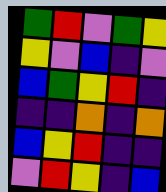[["green", "red", "violet", "green", "yellow"], ["yellow", "violet", "blue", "indigo", "violet"], ["blue", "green", "yellow", "red", "indigo"], ["indigo", "indigo", "orange", "indigo", "orange"], ["blue", "yellow", "red", "indigo", "indigo"], ["violet", "red", "yellow", "indigo", "blue"]]